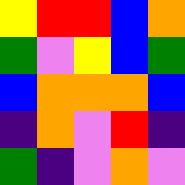[["yellow", "red", "red", "blue", "orange"], ["green", "violet", "yellow", "blue", "green"], ["blue", "orange", "orange", "orange", "blue"], ["indigo", "orange", "violet", "red", "indigo"], ["green", "indigo", "violet", "orange", "violet"]]